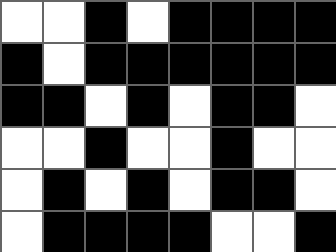[["white", "white", "black", "white", "black", "black", "black", "black"], ["black", "white", "black", "black", "black", "black", "black", "black"], ["black", "black", "white", "black", "white", "black", "black", "white"], ["white", "white", "black", "white", "white", "black", "white", "white"], ["white", "black", "white", "black", "white", "black", "black", "white"], ["white", "black", "black", "black", "black", "white", "white", "black"]]